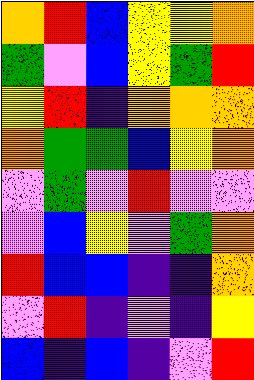[["orange", "red", "blue", "yellow", "yellow", "orange"], ["green", "violet", "blue", "yellow", "green", "red"], ["yellow", "red", "indigo", "orange", "orange", "orange"], ["orange", "green", "green", "blue", "yellow", "orange"], ["violet", "green", "violet", "red", "violet", "violet"], ["violet", "blue", "yellow", "violet", "green", "orange"], ["red", "blue", "blue", "indigo", "indigo", "orange"], ["violet", "red", "indigo", "violet", "indigo", "yellow"], ["blue", "indigo", "blue", "indigo", "violet", "red"]]